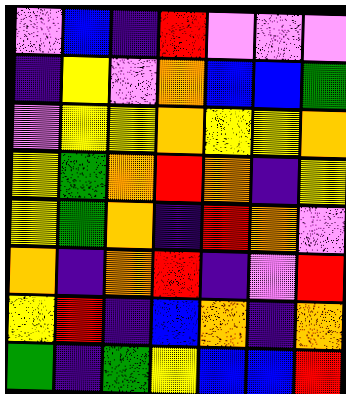[["violet", "blue", "indigo", "red", "violet", "violet", "violet"], ["indigo", "yellow", "violet", "orange", "blue", "blue", "green"], ["violet", "yellow", "yellow", "orange", "yellow", "yellow", "orange"], ["yellow", "green", "orange", "red", "orange", "indigo", "yellow"], ["yellow", "green", "orange", "indigo", "red", "orange", "violet"], ["orange", "indigo", "orange", "red", "indigo", "violet", "red"], ["yellow", "red", "indigo", "blue", "orange", "indigo", "orange"], ["green", "indigo", "green", "yellow", "blue", "blue", "red"]]